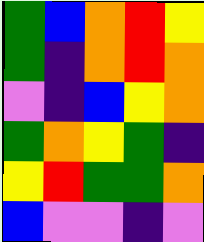[["green", "blue", "orange", "red", "yellow"], ["green", "indigo", "orange", "red", "orange"], ["violet", "indigo", "blue", "yellow", "orange"], ["green", "orange", "yellow", "green", "indigo"], ["yellow", "red", "green", "green", "orange"], ["blue", "violet", "violet", "indigo", "violet"]]